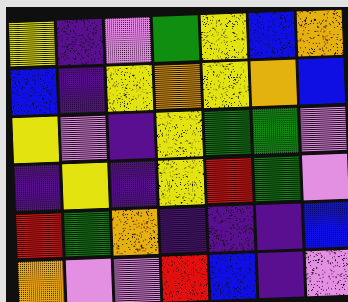[["yellow", "indigo", "violet", "green", "yellow", "blue", "orange"], ["blue", "indigo", "yellow", "orange", "yellow", "orange", "blue"], ["yellow", "violet", "indigo", "yellow", "green", "green", "violet"], ["indigo", "yellow", "indigo", "yellow", "red", "green", "violet"], ["red", "green", "orange", "indigo", "indigo", "indigo", "blue"], ["orange", "violet", "violet", "red", "blue", "indigo", "violet"]]